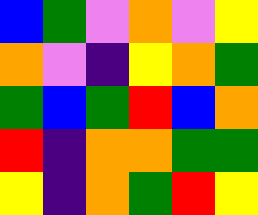[["blue", "green", "violet", "orange", "violet", "yellow"], ["orange", "violet", "indigo", "yellow", "orange", "green"], ["green", "blue", "green", "red", "blue", "orange"], ["red", "indigo", "orange", "orange", "green", "green"], ["yellow", "indigo", "orange", "green", "red", "yellow"]]